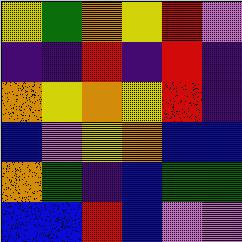[["yellow", "green", "orange", "yellow", "red", "violet"], ["indigo", "indigo", "red", "indigo", "red", "indigo"], ["orange", "yellow", "orange", "yellow", "red", "indigo"], ["blue", "violet", "yellow", "orange", "blue", "blue"], ["orange", "green", "indigo", "blue", "green", "green"], ["blue", "blue", "red", "blue", "violet", "violet"]]